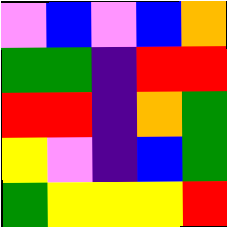[["violet", "blue", "violet", "blue", "orange"], ["green", "green", "indigo", "red", "red"], ["red", "red", "indigo", "orange", "green"], ["yellow", "violet", "indigo", "blue", "green"], ["green", "yellow", "yellow", "yellow", "red"]]